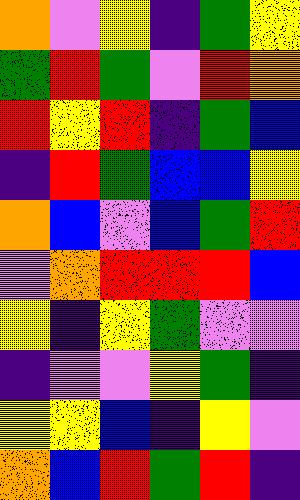[["orange", "violet", "yellow", "indigo", "green", "yellow"], ["green", "red", "green", "violet", "red", "orange"], ["red", "yellow", "red", "indigo", "green", "blue"], ["indigo", "red", "green", "blue", "blue", "yellow"], ["orange", "blue", "violet", "blue", "green", "red"], ["violet", "orange", "red", "red", "red", "blue"], ["yellow", "indigo", "yellow", "green", "violet", "violet"], ["indigo", "violet", "violet", "yellow", "green", "indigo"], ["yellow", "yellow", "blue", "indigo", "yellow", "violet"], ["orange", "blue", "red", "green", "red", "indigo"]]